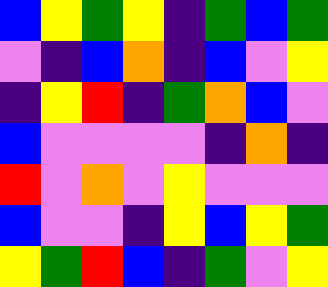[["blue", "yellow", "green", "yellow", "indigo", "green", "blue", "green"], ["violet", "indigo", "blue", "orange", "indigo", "blue", "violet", "yellow"], ["indigo", "yellow", "red", "indigo", "green", "orange", "blue", "violet"], ["blue", "violet", "violet", "violet", "violet", "indigo", "orange", "indigo"], ["red", "violet", "orange", "violet", "yellow", "violet", "violet", "violet"], ["blue", "violet", "violet", "indigo", "yellow", "blue", "yellow", "green"], ["yellow", "green", "red", "blue", "indigo", "green", "violet", "yellow"]]